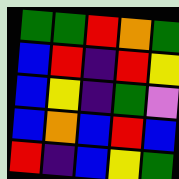[["green", "green", "red", "orange", "green"], ["blue", "red", "indigo", "red", "yellow"], ["blue", "yellow", "indigo", "green", "violet"], ["blue", "orange", "blue", "red", "blue"], ["red", "indigo", "blue", "yellow", "green"]]